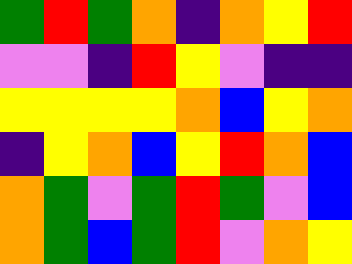[["green", "red", "green", "orange", "indigo", "orange", "yellow", "red"], ["violet", "violet", "indigo", "red", "yellow", "violet", "indigo", "indigo"], ["yellow", "yellow", "yellow", "yellow", "orange", "blue", "yellow", "orange"], ["indigo", "yellow", "orange", "blue", "yellow", "red", "orange", "blue"], ["orange", "green", "violet", "green", "red", "green", "violet", "blue"], ["orange", "green", "blue", "green", "red", "violet", "orange", "yellow"]]